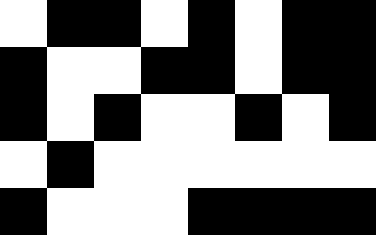[["white", "black", "black", "white", "black", "white", "black", "black"], ["black", "white", "white", "black", "black", "white", "black", "black"], ["black", "white", "black", "white", "white", "black", "white", "black"], ["white", "black", "white", "white", "white", "white", "white", "white"], ["black", "white", "white", "white", "black", "black", "black", "black"]]